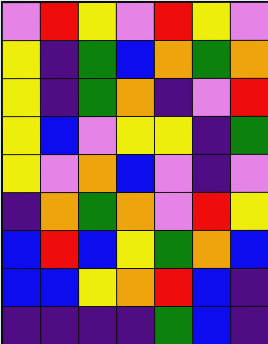[["violet", "red", "yellow", "violet", "red", "yellow", "violet"], ["yellow", "indigo", "green", "blue", "orange", "green", "orange"], ["yellow", "indigo", "green", "orange", "indigo", "violet", "red"], ["yellow", "blue", "violet", "yellow", "yellow", "indigo", "green"], ["yellow", "violet", "orange", "blue", "violet", "indigo", "violet"], ["indigo", "orange", "green", "orange", "violet", "red", "yellow"], ["blue", "red", "blue", "yellow", "green", "orange", "blue"], ["blue", "blue", "yellow", "orange", "red", "blue", "indigo"], ["indigo", "indigo", "indigo", "indigo", "green", "blue", "indigo"]]